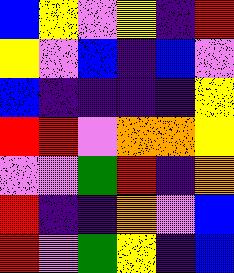[["blue", "yellow", "violet", "yellow", "indigo", "red"], ["yellow", "violet", "blue", "indigo", "blue", "violet"], ["blue", "indigo", "indigo", "indigo", "indigo", "yellow"], ["red", "red", "violet", "orange", "orange", "yellow"], ["violet", "violet", "green", "red", "indigo", "orange"], ["red", "indigo", "indigo", "orange", "violet", "blue"], ["red", "violet", "green", "yellow", "indigo", "blue"]]